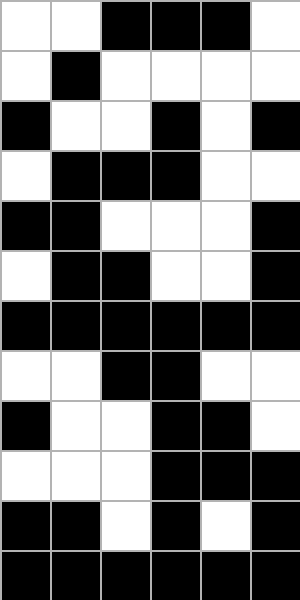[["white", "white", "black", "black", "black", "white"], ["white", "black", "white", "white", "white", "white"], ["black", "white", "white", "black", "white", "black"], ["white", "black", "black", "black", "white", "white"], ["black", "black", "white", "white", "white", "black"], ["white", "black", "black", "white", "white", "black"], ["black", "black", "black", "black", "black", "black"], ["white", "white", "black", "black", "white", "white"], ["black", "white", "white", "black", "black", "white"], ["white", "white", "white", "black", "black", "black"], ["black", "black", "white", "black", "white", "black"], ["black", "black", "black", "black", "black", "black"]]